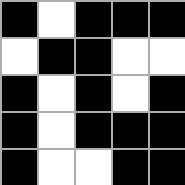[["black", "white", "black", "black", "black"], ["white", "black", "black", "white", "white"], ["black", "white", "black", "white", "black"], ["black", "white", "black", "black", "black"], ["black", "white", "white", "black", "black"]]